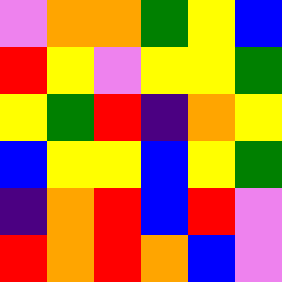[["violet", "orange", "orange", "green", "yellow", "blue"], ["red", "yellow", "violet", "yellow", "yellow", "green"], ["yellow", "green", "red", "indigo", "orange", "yellow"], ["blue", "yellow", "yellow", "blue", "yellow", "green"], ["indigo", "orange", "red", "blue", "red", "violet"], ["red", "orange", "red", "orange", "blue", "violet"]]